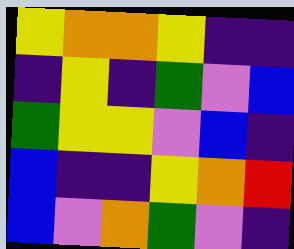[["yellow", "orange", "orange", "yellow", "indigo", "indigo"], ["indigo", "yellow", "indigo", "green", "violet", "blue"], ["green", "yellow", "yellow", "violet", "blue", "indigo"], ["blue", "indigo", "indigo", "yellow", "orange", "red"], ["blue", "violet", "orange", "green", "violet", "indigo"]]